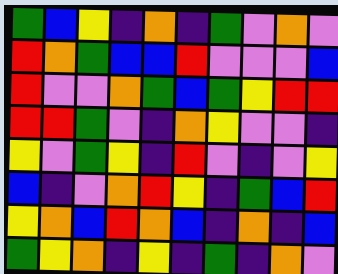[["green", "blue", "yellow", "indigo", "orange", "indigo", "green", "violet", "orange", "violet"], ["red", "orange", "green", "blue", "blue", "red", "violet", "violet", "violet", "blue"], ["red", "violet", "violet", "orange", "green", "blue", "green", "yellow", "red", "red"], ["red", "red", "green", "violet", "indigo", "orange", "yellow", "violet", "violet", "indigo"], ["yellow", "violet", "green", "yellow", "indigo", "red", "violet", "indigo", "violet", "yellow"], ["blue", "indigo", "violet", "orange", "red", "yellow", "indigo", "green", "blue", "red"], ["yellow", "orange", "blue", "red", "orange", "blue", "indigo", "orange", "indigo", "blue"], ["green", "yellow", "orange", "indigo", "yellow", "indigo", "green", "indigo", "orange", "violet"]]